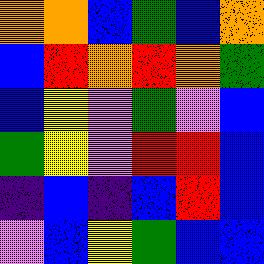[["orange", "orange", "blue", "green", "blue", "orange"], ["blue", "red", "orange", "red", "orange", "green"], ["blue", "yellow", "violet", "green", "violet", "blue"], ["green", "yellow", "violet", "red", "red", "blue"], ["indigo", "blue", "indigo", "blue", "red", "blue"], ["violet", "blue", "yellow", "green", "blue", "blue"]]